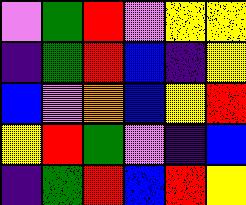[["violet", "green", "red", "violet", "yellow", "yellow"], ["indigo", "green", "red", "blue", "indigo", "yellow"], ["blue", "violet", "orange", "blue", "yellow", "red"], ["yellow", "red", "green", "violet", "indigo", "blue"], ["indigo", "green", "red", "blue", "red", "yellow"]]